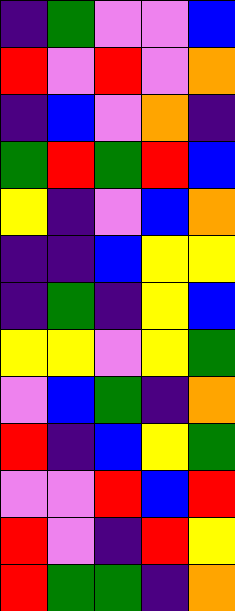[["indigo", "green", "violet", "violet", "blue"], ["red", "violet", "red", "violet", "orange"], ["indigo", "blue", "violet", "orange", "indigo"], ["green", "red", "green", "red", "blue"], ["yellow", "indigo", "violet", "blue", "orange"], ["indigo", "indigo", "blue", "yellow", "yellow"], ["indigo", "green", "indigo", "yellow", "blue"], ["yellow", "yellow", "violet", "yellow", "green"], ["violet", "blue", "green", "indigo", "orange"], ["red", "indigo", "blue", "yellow", "green"], ["violet", "violet", "red", "blue", "red"], ["red", "violet", "indigo", "red", "yellow"], ["red", "green", "green", "indigo", "orange"]]